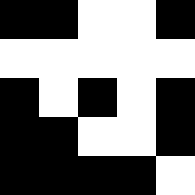[["black", "black", "white", "white", "black"], ["white", "white", "white", "white", "white"], ["black", "white", "black", "white", "black"], ["black", "black", "white", "white", "black"], ["black", "black", "black", "black", "white"]]